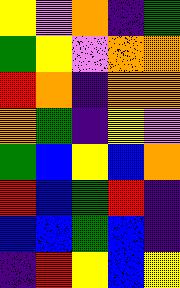[["yellow", "violet", "orange", "indigo", "green"], ["green", "yellow", "violet", "orange", "orange"], ["red", "orange", "indigo", "orange", "orange"], ["orange", "green", "indigo", "yellow", "violet"], ["green", "blue", "yellow", "blue", "orange"], ["red", "blue", "green", "red", "indigo"], ["blue", "blue", "green", "blue", "indigo"], ["indigo", "red", "yellow", "blue", "yellow"]]